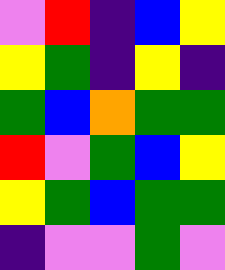[["violet", "red", "indigo", "blue", "yellow"], ["yellow", "green", "indigo", "yellow", "indigo"], ["green", "blue", "orange", "green", "green"], ["red", "violet", "green", "blue", "yellow"], ["yellow", "green", "blue", "green", "green"], ["indigo", "violet", "violet", "green", "violet"]]